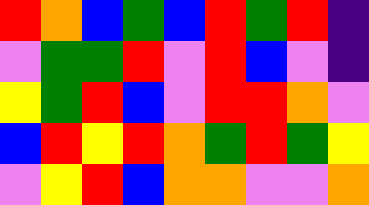[["red", "orange", "blue", "green", "blue", "red", "green", "red", "indigo"], ["violet", "green", "green", "red", "violet", "red", "blue", "violet", "indigo"], ["yellow", "green", "red", "blue", "violet", "red", "red", "orange", "violet"], ["blue", "red", "yellow", "red", "orange", "green", "red", "green", "yellow"], ["violet", "yellow", "red", "blue", "orange", "orange", "violet", "violet", "orange"]]